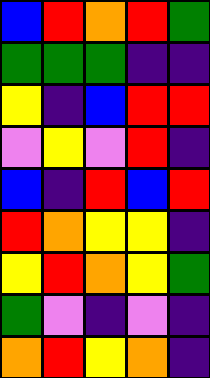[["blue", "red", "orange", "red", "green"], ["green", "green", "green", "indigo", "indigo"], ["yellow", "indigo", "blue", "red", "red"], ["violet", "yellow", "violet", "red", "indigo"], ["blue", "indigo", "red", "blue", "red"], ["red", "orange", "yellow", "yellow", "indigo"], ["yellow", "red", "orange", "yellow", "green"], ["green", "violet", "indigo", "violet", "indigo"], ["orange", "red", "yellow", "orange", "indigo"]]